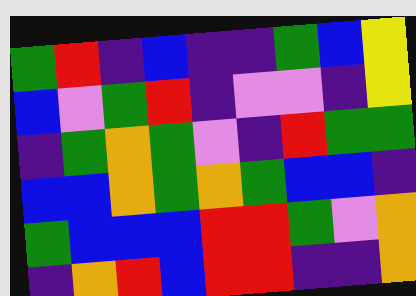[["green", "red", "indigo", "blue", "indigo", "indigo", "green", "blue", "yellow"], ["blue", "violet", "green", "red", "indigo", "violet", "violet", "indigo", "yellow"], ["indigo", "green", "orange", "green", "violet", "indigo", "red", "green", "green"], ["blue", "blue", "orange", "green", "orange", "green", "blue", "blue", "indigo"], ["green", "blue", "blue", "blue", "red", "red", "green", "violet", "orange"], ["indigo", "orange", "red", "blue", "red", "red", "indigo", "indigo", "orange"]]